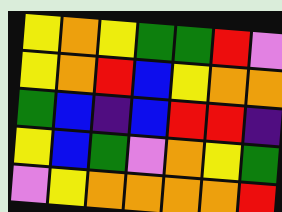[["yellow", "orange", "yellow", "green", "green", "red", "violet"], ["yellow", "orange", "red", "blue", "yellow", "orange", "orange"], ["green", "blue", "indigo", "blue", "red", "red", "indigo"], ["yellow", "blue", "green", "violet", "orange", "yellow", "green"], ["violet", "yellow", "orange", "orange", "orange", "orange", "red"]]